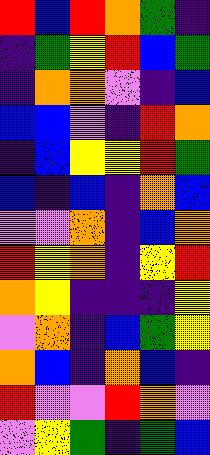[["red", "blue", "red", "orange", "green", "indigo"], ["indigo", "green", "yellow", "red", "blue", "green"], ["indigo", "orange", "orange", "violet", "indigo", "blue"], ["blue", "blue", "violet", "indigo", "red", "orange"], ["indigo", "blue", "yellow", "yellow", "red", "green"], ["blue", "indigo", "blue", "indigo", "orange", "blue"], ["violet", "violet", "orange", "indigo", "blue", "orange"], ["red", "yellow", "orange", "indigo", "yellow", "red"], ["orange", "yellow", "indigo", "indigo", "indigo", "yellow"], ["violet", "orange", "indigo", "blue", "green", "yellow"], ["orange", "blue", "indigo", "orange", "blue", "indigo"], ["red", "violet", "violet", "red", "orange", "violet"], ["violet", "yellow", "green", "indigo", "green", "blue"]]